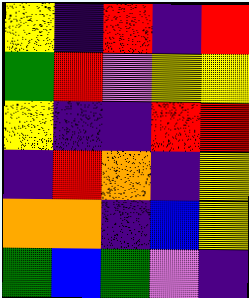[["yellow", "indigo", "red", "indigo", "red"], ["green", "red", "violet", "yellow", "yellow"], ["yellow", "indigo", "indigo", "red", "red"], ["indigo", "red", "orange", "indigo", "yellow"], ["orange", "orange", "indigo", "blue", "yellow"], ["green", "blue", "green", "violet", "indigo"]]